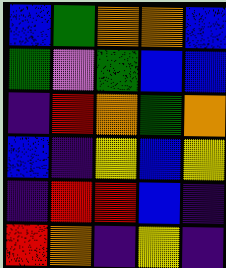[["blue", "green", "orange", "orange", "blue"], ["green", "violet", "green", "blue", "blue"], ["indigo", "red", "orange", "green", "orange"], ["blue", "indigo", "yellow", "blue", "yellow"], ["indigo", "red", "red", "blue", "indigo"], ["red", "orange", "indigo", "yellow", "indigo"]]